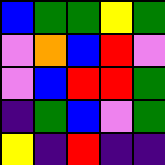[["blue", "green", "green", "yellow", "green"], ["violet", "orange", "blue", "red", "violet"], ["violet", "blue", "red", "red", "green"], ["indigo", "green", "blue", "violet", "green"], ["yellow", "indigo", "red", "indigo", "indigo"]]